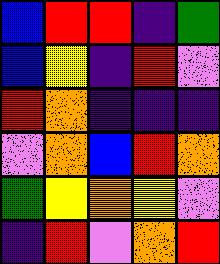[["blue", "red", "red", "indigo", "green"], ["blue", "yellow", "indigo", "red", "violet"], ["red", "orange", "indigo", "indigo", "indigo"], ["violet", "orange", "blue", "red", "orange"], ["green", "yellow", "orange", "yellow", "violet"], ["indigo", "red", "violet", "orange", "red"]]